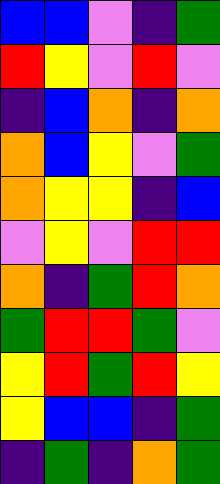[["blue", "blue", "violet", "indigo", "green"], ["red", "yellow", "violet", "red", "violet"], ["indigo", "blue", "orange", "indigo", "orange"], ["orange", "blue", "yellow", "violet", "green"], ["orange", "yellow", "yellow", "indigo", "blue"], ["violet", "yellow", "violet", "red", "red"], ["orange", "indigo", "green", "red", "orange"], ["green", "red", "red", "green", "violet"], ["yellow", "red", "green", "red", "yellow"], ["yellow", "blue", "blue", "indigo", "green"], ["indigo", "green", "indigo", "orange", "green"]]